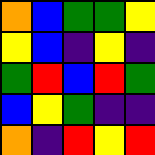[["orange", "blue", "green", "green", "yellow"], ["yellow", "blue", "indigo", "yellow", "indigo"], ["green", "red", "blue", "red", "green"], ["blue", "yellow", "green", "indigo", "indigo"], ["orange", "indigo", "red", "yellow", "red"]]